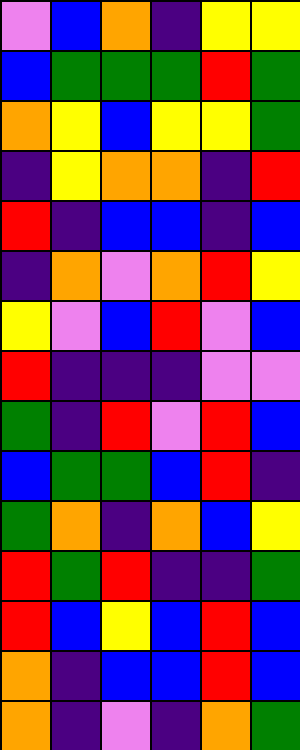[["violet", "blue", "orange", "indigo", "yellow", "yellow"], ["blue", "green", "green", "green", "red", "green"], ["orange", "yellow", "blue", "yellow", "yellow", "green"], ["indigo", "yellow", "orange", "orange", "indigo", "red"], ["red", "indigo", "blue", "blue", "indigo", "blue"], ["indigo", "orange", "violet", "orange", "red", "yellow"], ["yellow", "violet", "blue", "red", "violet", "blue"], ["red", "indigo", "indigo", "indigo", "violet", "violet"], ["green", "indigo", "red", "violet", "red", "blue"], ["blue", "green", "green", "blue", "red", "indigo"], ["green", "orange", "indigo", "orange", "blue", "yellow"], ["red", "green", "red", "indigo", "indigo", "green"], ["red", "blue", "yellow", "blue", "red", "blue"], ["orange", "indigo", "blue", "blue", "red", "blue"], ["orange", "indigo", "violet", "indigo", "orange", "green"]]